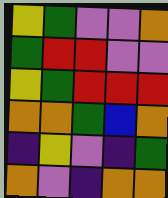[["yellow", "green", "violet", "violet", "orange"], ["green", "red", "red", "violet", "violet"], ["yellow", "green", "red", "red", "red"], ["orange", "orange", "green", "blue", "orange"], ["indigo", "yellow", "violet", "indigo", "green"], ["orange", "violet", "indigo", "orange", "orange"]]